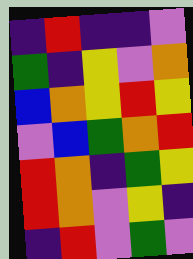[["indigo", "red", "indigo", "indigo", "violet"], ["green", "indigo", "yellow", "violet", "orange"], ["blue", "orange", "yellow", "red", "yellow"], ["violet", "blue", "green", "orange", "red"], ["red", "orange", "indigo", "green", "yellow"], ["red", "orange", "violet", "yellow", "indigo"], ["indigo", "red", "violet", "green", "violet"]]